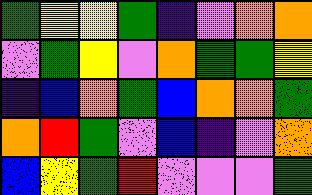[["green", "yellow", "yellow", "green", "indigo", "violet", "orange", "orange"], ["violet", "green", "yellow", "violet", "orange", "green", "green", "yellow"], ["indigo", "blue", "orange", "green", "blue", "orange", "orange", "green"], ["orange", "red", "green", "violet", "blue", "indigo", "violet", "orange"], ["blue", "yellow", "green", "red", "violet", "violet", "violet", "green"]]